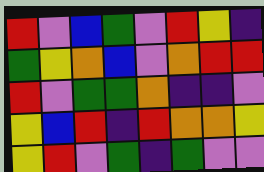[["red", "violet", "blue", "green", "violet", "red", "yellow", "indigo"], ["green", "yellow", "orange", "blue", "violet", "orange", "red", "red"], ["red", "violet", "green", "green", "orange", "indigo", "indigo", "violet"], ["yellow", "blue", "red", "indigo", "red", "orange", "orange", "yellow"], ["yellow", "red", "violet", "green", "indigo", "green", "violet", "violet"]]